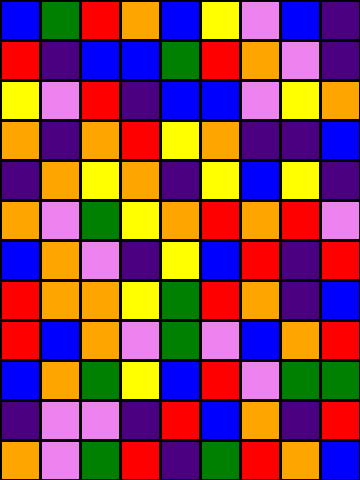[["blue", "green", "red", "orange", "blue", "yellow", "violet", "blue", "indigo"], ["red", "indigo", "blue", "blue", "green", "red", "orange", "violet", "indigo"], ["yellow", "violet", "red", "indigo", "blue", "blue", "violet", "yellow", "orange"], ["orange", "indigo", "orange", "red", "yellow", "orange", "indigo", "indigo", "blue"], ["indigo", "orange", "yellow", "orange", "indigo", "yellow", "blue", "yellow", "indigo"], ["orange", "violet", "green", "yellow", "orange", "red", "orange", "red", "violet"], ["blue", "orange", "violet", "indigo", "yellow", "blue", "red", "indigo", "red"], ["red", "orange", "orange", "yellow", "green", "red", "orange", "indigo", "blue"], ["red", "blue", "orange", "violet", "green", "violet", "blue", "orange", "red"], ["blue", "orange", "green", "yellow", "blue", "red", "violet", "green", "green"], ["indigo", "violet", "violet", "indigo", "red", "blue", "orange", "indigo", "red"], ["orange", "violet", "green", "red", "indigo", "green", "red", "orange", "blue"]]